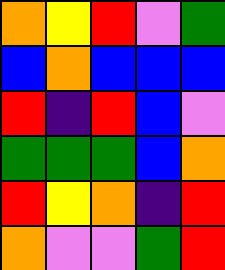[["orange", "yellow", "red", "violet", "green"], ["blue", "orange", "blue", "blue", "blue"], ["red", "indigo", "red", "blue", "violet"], ["green", "green", "green", "blue", "orange"], ["red", "yellow", "orange", "indigo", "red"], ["orange", "violet", "violet", "green", "red"]]